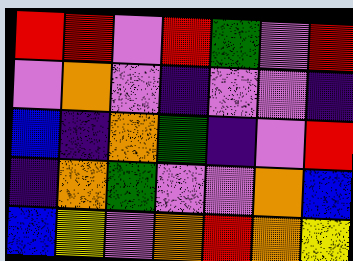[["red", "red", "violet", "red", "green", "violet", "red"], ["violet", "orange", "violet", "indigo", "violet", "violet", "indigo"], ["blue", "indigo", "orange", "green", "indigo", "violet", "red"], ["indigo", "orange", "green", "violet", "violet", "orange", "blue"], ["blue", "yellow", "violet", "orange", "red", "orange", "yellow"]]